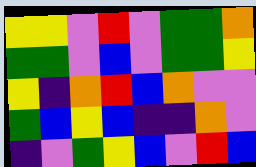[["yellow", "yellow", "violet", "red", "violet", "green", "green", "orange"], ["green", "green", "violet", "blue", "violet", "green", "green", "yellow"], ["yellow", "indigo", "orange", "red", "blue", "orange", "violet", "violet"], ["green", "blue", "yellow", "blue", "indigo", "indigo", "orange", "violet"], ["indigo", "violet", "green", "yellow", "blue", "violet", "red", "blue"]]